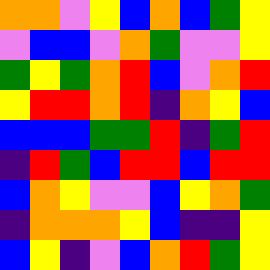[["orange", "orange", "violet", "yellow", "blue", "orange", "blue", "green", "yellow"], ["violet", "blue", "blue", "violet", "orange", "green", "violet", "violet", "yellow"], ["green", "yellow", "green", "orange", "red", "blue", "violet", "orange", "red"], ["yellow", "red", "red", "orange", "red", "indigo", "orange", "yellow", "blue"], ["blue", "blue", "blue", "green", "green", "red", "indigo", "green", "red"], ["indigo", "red", "green", "blue", "red", "red", "blue", "red", "red"], ["blue", "orange", "yellow", "violet", "violet", "blue", "yellow", "orange", "green"], ["indigo", "orange", "orange", "orange", "yellow", "blue", "indigo", "indigo", "yellow"], ["blue", "yellow", "indigo", "violet", "blue", "orange", "red", "green", "yellow"]]